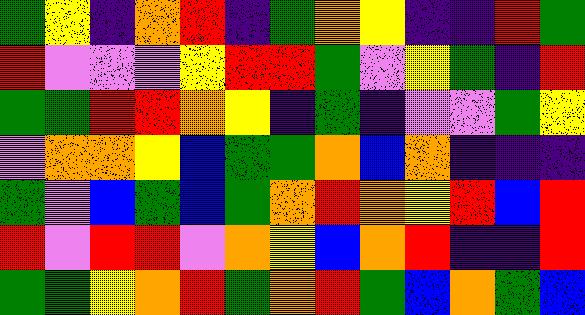[["green", "yellow", "indigo", "orange", "red", "indigo", "green", "orange", "yellow", "indigo", "indigo", "red", "green"], ["red", "violet", "violet", "violet", "yellow", "red", "red", "green", "violet", "yellow", "green", "indigo", "red"], ["green", "green", "red", "red", "orange", "yellow", "indigo", "green", "indigo", "violet", "violet", "green", "yellow"], ["violet", "orange", "orange", "yellow", "blue", "green", "green", "orange", "blue", "orange", "indigo", "indigo", "indigo"], ["green", "violet", "blue", "green", "blue", "green", "orange", "red", "orange", "yellow", "red", "blue", "red"], ["red", "violet", "red", "red", "violet", "orange", "yellow", "blue", "orange", "red", "indigo", "indigo", "red"], ["green", "green", "yellow", "orange", "red", "green", "orange", "red", "green", "blue", "orange", "green", "blue"]]